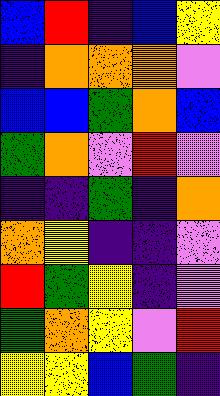[["blue", "red", "indigo", "blue", "yellow"], ["indigo", "orange", "orange", "orange", "violet"], ["blue", "blue", "green", "orange", "blue"], ["green", "orange", "violet", "red", "violet"], ["indigo", "indigo", "green", "indigo", "orange"], ["orange", "yellow", "indigo", "indigo", "violet"], ["red", "green", "yellow", "indigo", "violet"], ["green", "orange", "yellow", "violet", "red"], ["yellow", "yellow", "blue", "green", "indigo"]]